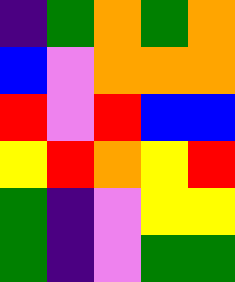[["indigo", "green", "orange", "green", "orange"], ["blue", "violet", "orange", "orange", "orange"], ["red", "violet", "red", "blue", "blue"], ["yellow", "red", "orange", "yellow", "red"], ["green", "indigo", "violet", "yellow", "yellow"], ["green", "indigo", "violet", "green", "green"]]